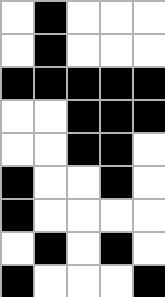[["white", "black", "white", "white", "white"], ["white", "black", "white", "white", "white"], ["black", "black", "black", "black", "black"], ["white", "white", "black", "black", "black"], ["white", "white", "black", "black", "white"], ["black", "white", "white", "black", "white"], ["black", "white", "white", "white", "white"], ["white", "black", "white", "black", "white"], ["black", "white", "white", "white", "black"]]